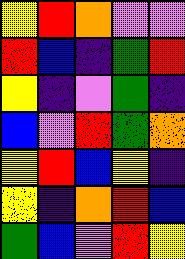[["yellow", "red", "orange", "violet", "violet"], ["red", "blue", "indigo", "green", "red"], ["yellow", "indigo", "violet", "green", "indigo"], ["blue", "violet", "red", "green", "orange"], ["yellow", "red", "blue", "yellow", "indigo"], ["yellow", "indigo", "orange", "red", "blue"], ["green", "blue", "violet", "red", "yellow"]]